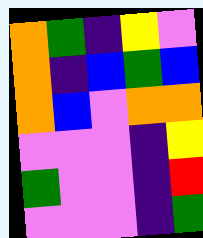[["orange", "green", "indigo", "yellow", "violet"], ["orange", "indigo", "blue", "green", "blue"], ["orange", "blue", "violet", "orange", "orange"], ["violet", "violet", "violet", "indigo", "yellow"], ["green", "violet", "violet", "indigo", "red"], ["violet", "violet", "violet", "indigo", "green"]]